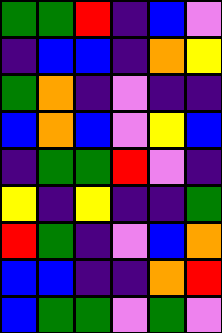[["green", "green", "red", "indigo", "blue", "violet"], ["indigo", "blue", "blue", "indigo", "orange", "yellow"], ["green", "orange", "indigo", "violet", "indigo", "indigo"], ["blue", "orange", "blue", "violet", "yellow", "blue"], ["indigo", "green", "green", "red", "violet", "indigo"], ["yellow", "indigo", "yellow", "indigo", "indigo", "green"], ["red", "green", "indigo", "violet", "blue", "orange"], ["blue", "blue", "indigo", "indigo", "orange", "red"], ["blue", "green", "green", "violet", "green", "violet"]]